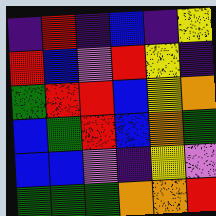[["indigo", "red", "indigo", "blue", "indigo", "yellow"], ["red", "blue", "violet", "red", "yellow", "indigo"], ["green", "red", "red", "blue", "yellow", "orange"], ["blue", "green", "red", "blue", "orange", "green"], ["blue", "blue", "violet", "indigo", "yellow", "violet"], ["green", "green", "green", "orange", "orange", "red"]]